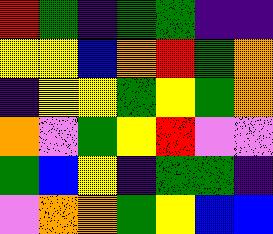[["red", "green", "indigo", "green", "green", "indigo", "indigo"], ["yellow", "yellow", "blue", "orange", "red", "green", "orange"], ["indigo", "yellow", "yellow", "green", "yellow", "green", "orange"], ["orange", "violet", "green", "yellow", "red", "violet", "violet"], ["green", "blue", "yellow", "indigo", "green", "green", "indigo"], ["violet", "orange", "orange", "green", "yellow", "blue", "blue"]]